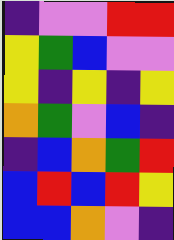[["indigo", "violet", "violet", "red", "red"], ["yellow", "green", "blue", "violet", "violet"], ["yellow", "indigo", "yellow", "indigo", "yellow"], ["orange", "green", "violet", "blue", "indigo"], ["indigo", "blue", "orange", "green", "red"], ["blue", "red", "blue", "red", "yellow"], ["blue", "blue", "orange", "violet", "indigo"]]